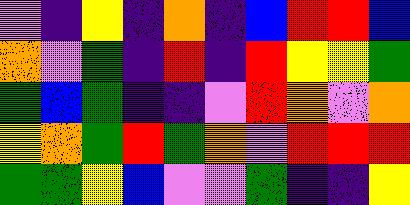[["violet", "indigo", "yellow", "indigo", "orange", "indigo", "blue", "red", "red", "blue"], ["orange", "violet", "green", "indigo", "red", "indigo", "red", "yellow", "yellow", "green"], ["green", "blue", "green", "indigo", "indigo", "violet", "red", "orange", "violet", "orange"], ["yellow", "orange", "green", "red", "green", "orange", "violet", "red", "red", "red"], ["green", "green", "yellow", "blue", "violet", "violet", "green", "indigo", "indigo", "yellow"]]